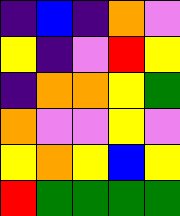[["indigo", "blue", "indigo", "orange", "violet"], ["yellow", "indigo", "violet", "red", "yellow"], ["indigo", "orange", "orange", "yellow", "green"], ["orange", "violet", "violet", "yellow", "violet"], ["yellow", "orange", "yellow", "blue", "yellow"], ["red", "green", "green", "green", "green"]]